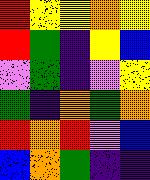[["red", "yellow", "yellow", "orange", "yellow"], ["red", "green", "indigo", "yellow", "blue"], ["violet", "green", "indigo", "violet", "yellow"], ["green", "indigo", "orange", "green", "orange"], ["red", "orange", "red", "violet", "blue"], ["blue", "orange", "green", "indigo", "indigo"]]